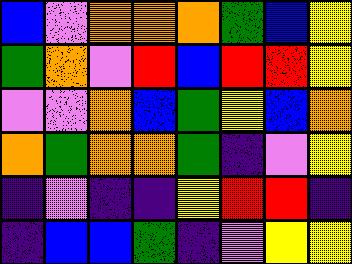[["blue", "violet", "orange", "orange", "orange", "green", "blue", "yellow"], ["green", "orange", "violet", "red", "blue", "red", "red", "yellow"], ["violet", "violet", "orange", "blue", "green", "yellow", "blue", "orange"], ["orange", "green", "orange", "orange", "green", "indigo", "violet", "yellow"], ["indigo", "violet", "indigo", "indigo", "yellow", "red", "red", "indigo"], ["indigo", "blue", "blue", "green", "indigo", "violet", "yellow", "yellow"]]